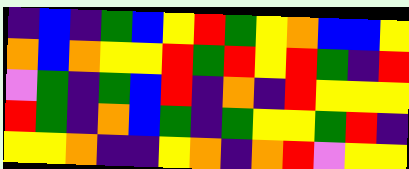[["indigo", "blue", "indigo", "green", "blue", "yellow", "red", "green", "yellow", "orange", "blue", "blue", "yellow"], ["orange", "blue", "orange", "yellow", "yellow", "red", "green", "red", "yellow", "red", "green", "indigo", "red"], ["violet", "green", "indigo", "green", "blue", "red", "indigo", "orange", "indigo", "red", "yellow", "yellow", "yellow"], ["red", "green", "indigo", "orange", "blue", "green", "indigo", "green", "yellow", "yellow", "green", "red", "indigo"], ["yellow", "yellow", "orange", "indigo", "indigo", "yellow", "orange", "indigo", "orange", "red", "violet", "yellow", "yellow"]]